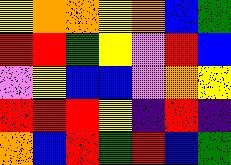[["yellow", "orange", "orange", "yellow", "orange", "blue", "green"], ["red", "red", "green", "yellow", "violet", "red", "blue"], ["violet", "yellow", "blue", "blue", "violet", "orange", "yellow"], ["red", "red", "red", "yellow", "indigo", "red", "indigo"], ["orange", "blue", "red", "green", "red", "blue", "green"]]